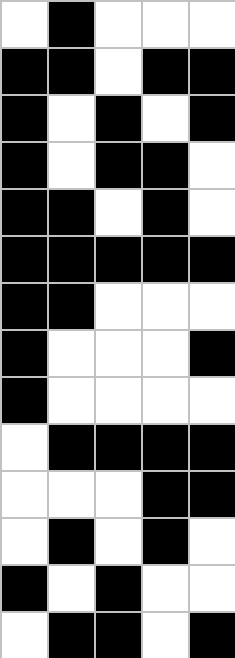[["white", "black", "white", "white", "white"], ["black", "black", "white", "black", "black"], ["black", "white", "black", "white", "black"], ["black", "white", "black", "black", "white"], ["black", "black", "white", "black", "white"], ["black", "black", "black", "black", "black"], ["black", "black", "white", "white", "white"], ["black", "white", "white", "white", "black"], ["black", "white", "white", "white", "white"], ["white", "black", "black", "black", "black"], ["white", "white", "white", "black", "black"], ["white", "black", "white", "black", "white"], ["black", "white", "black", "white", "white"], ["white", "black", "black", "white", "black"]]